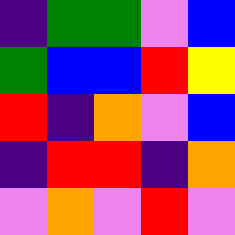[["indigo", "green", "green", "violet", "blue"], ["green", "blue", "blue", "red", "yellow"], ["red", "indigo", "orange", "violet", "blue"], ["indigo", "red", "red", "indigo", "orange"], ["violet", "orange", "violet", "red", "violet"]]